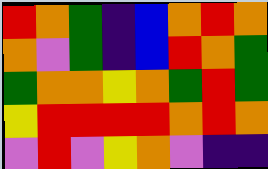[["red", "orange", "green", "indigo", "blue", "orange", "red", "orange"], ["orange", "violet", "green", "indigo", "blue", "red", "orange", "green"], ["green", "orange", "orange", "yellow", "orange", "green", "red", "green"], ["yellow", "red", "red", "red", "red", "orange", "red", "orange"], ["violet", "red", "violet", "yellow", "orange", "violet", "indigo", "indigo"]]